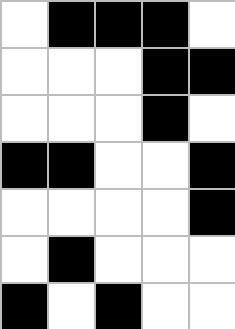[["white", "black", "black", "black", "white"], ["white", "white", "white", "black", "black"], ["white", "white", "white", "black", "white"], ["black", "black", "white", "white", "black"], ["white", "white", "white", "white", "black"], ["white", "black", "white", "white", "white"], ["black", "white", "black", "white", "white"]]